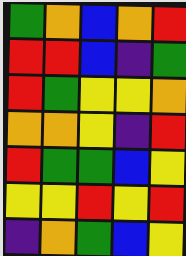[["green", "orange", "blue", "orange", "red"], ["red", "red", "blue", "indigo", "green"], ["red", "green", "yellow", "yellow", "orange"], ["orange", "orange", "yellow", "indigo", "red"], ["red", "green", "green", "blue", "yellow"], ["yellow", "yellow", "red", "yellow", "red"], ["indigo", "orange", "green", "blue", "yellow"]]